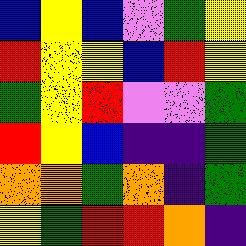[["blue", "yellow", "blue", "violet", "green", "yellow"], ["red", "yellow", "yellow", "blue", "red", "yellow"], ["green", "yellow", "red", "violet", "violet", "green"], ["red", "yellow", "blue", "indigo", "indigo", "green"], ["orange", "orange", "green", "orange", "indigo", "green"], ["yellow", "green", "red", "red", "orange", "indigo"]]